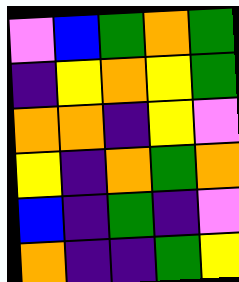[["violet", "blue", "green", "orange", "green"], ["indigo", "yellow", "orange", "yellow", "green"], ["orange", "orange", "indigo", "yellow", "violet"], ["yellow", "indigo", "orange", "green", "orange"], ["blue", "indigo", "green", "indigo", "violet"], ["orange", "indigo", "indigo", "green", "yellow"]]